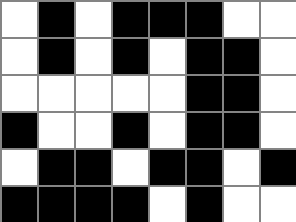[["white", "black", "white", "black", "black", "black", "white", "white"], ["white", "black", "white", "black", "white", "black", "black", "white"], ["white", "white", "white", "white", "white", "black", "black", "white"], ["black", "white", "white", "black", "white", "black", "black", "white"], ["white", "black", "black", "white", "black", "black", "white", "black"], ["black", "black", "black", "black", "white", "black", "white", "white"]]